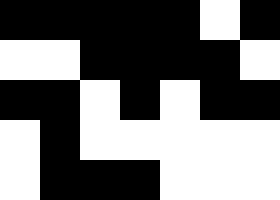[["black", "black", "black", "black", "black", "white", "black"], ["white", "white", "black", "black", "black", "black", "white"], ["black", "black", "white", "black", "white", "black", "black"], ["white", "black", "white", "white", "white", "white", "white"], ["white", "black", "black", "black", "white", "white", "white"]]